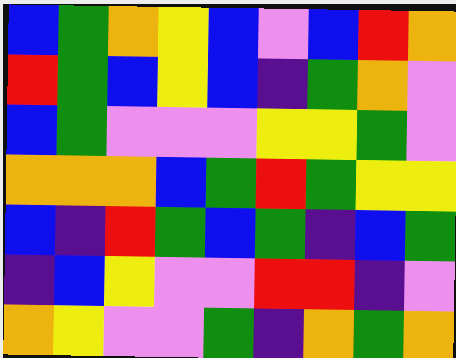[["blue", "green", "orange", "yellow", "blue", "violet", "blue", "red", "orange"], ["red", "green", "blue", "yellow", "blue", "indigo", "green", "orange", "violet"], ["blue", "green", "violet", "violet", "violet", "yellow", "yellow", "green", "violet"], ["orange", "orange", "orange", "blue", "green", "red", "green", "yellow", "yellow"], ["blue", "indigo", "red", "green", "blue", "green", "indigo", "blue", "green"], ["indigo", "blue", "yellow", "violet", "violet", "red", "red", "indigo", "violet"], ["orange", "yellow", "violet", "violet", "green", "indigo", "orange", "green", "orange"]]